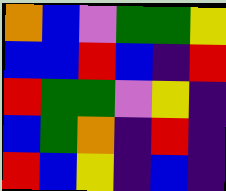[["orange", "blue", "violet", "green", "green", "yellow"], ["blue", "blue", "red", "blue", "indigo", "red"], ["red", "green", "green", "violet", "yellow", "indigo"], ["blue", "green", "orange", "indigo", "red", "indigo"], ["red", "blue", "yellow", "indigo", "blue", "indigo"]]